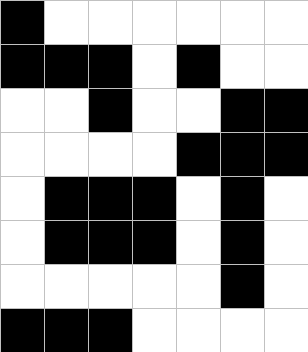[["black", "white", "white", "white", "white", "white", "white"], ["black", "black", "black", "white", "black", "white", "white"], ["white", "white", "black", "white", "white", "black", "black"], ["white", "white", "white", "white", "black", "black", "black"], ["white", "black", "black", "black", "white", "black", "white"], ["white", "black", "black", "black", "white", "black", "white"], ["white", "white", "white", "white", "white", "black", "white"], ["black", "black", "black", "white", "white", "white", "white"]]